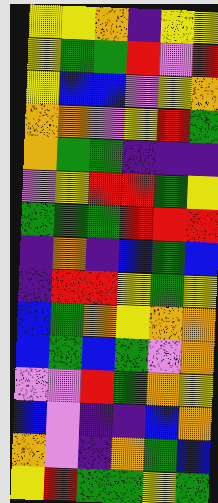[["yellow", "yellow", "orange", "indigo", "yellow", "yellow"], ["yellow", "green", "green", "red", "violet", "red"], ["yellow", "blue", "blue", "violet", "yellow", "orange"], ["orange", "orange", "violet", "yellow", "red", "green"], ["orange", "green", "green", "indigo", "indigo", "indigo"], ["violet", "yellow", "red", "red", "green", "yellow"], ["green", "green", "green", "red", "red", "red"], ["indigo", "orange", "indigo", "blue", "green", "blue"], ["indigo", "red", "red", "yellow", "green", "yellow"], ["blue", "green", "orange", "yellow", "orange", "orange"], ["blue", "green", "blue", "green", "violet", "orange"], ["violet", "violet", "red", "green", "orange", "yellow"], ["blue", "violet", "indigo", "indigo", "blue", "orange"], ["orange", "violet", "indigo", "orange", "green", "blue"], ["yellow", "red", "green", "green", "yellow", "green"]]